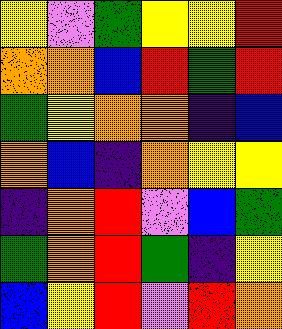[["yellow", "violet", "green", "yellow", "yellow", "red"], ["orange", "orange", "blue", "red", "green", "red"], ["green", "yellow", "orange", "orange", "indigo", "blue"], ["orange", "blue", "indigo", "orange", "yellow", "yellow"], ["indigo", "orange", "red", "violet", "blue", "green"], ["green", "orange", "red", "green", "indigo", "yellow"], ["blue", "yellow", "red", "violet", "red", "orange"]]